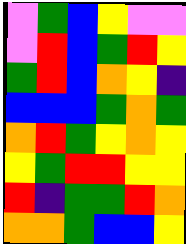[["violet", "green", "blue", "yellow", "violet", "violet"], ["violet", "red", "blue", "green", "red", "yellow"], ["green", "red", "blue", "orange", "yellow", "indigo"], ["blue", "blue", "blue", "green", "orange", "green"], ["orange", "red", "green", "yellow", "orange", "yellow"], ["yellow", "green", "red", "red", "yellow", "yellow"], ["red", "indigo", "green", "green", "red", "orange"], ["orange", "orange", "green", "blue", "blue", "yellow"]]